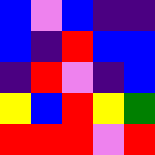[["blue", "violet", "blue", "indigo", "indigo"], ["blue", "indigo", "red", "blue", "blue"], ["indigo", "red", "violet", "indigo", "blue"], ["yellow", "blue", "red", "yellow", "green"], ["red", "red", "red", "violet", "red"]]